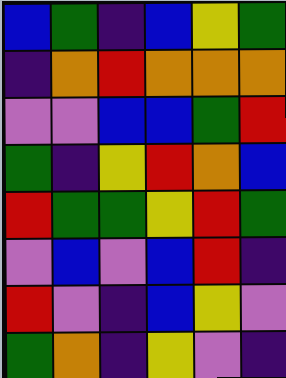[["blue", "green", "indigo", "blue", "yellow", "green"], ["indigo", "orange", "red", "orange", "orange", "orange"], ["violet", "violet", "blue", "blue", "green", "red"], ["green", "indigo", "yellow", "red", "orange", "blue"], ["red", "green", "green", "yellow", "red", "green"], ["violet", "blue", "violet", "blue", "red", "indigo"], ["red", "violet", "indigo", "blue", "yellow", "violet"], ["green", "orange", "indigo", "yellow", "violet", "indigo"]]